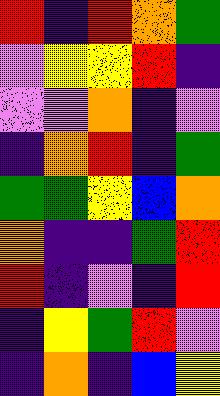[["red", "indigo", "red", "orange", "green"], ["violet", "yellow", "yellow", "red", "indigo"], ["violet", "violet", "orange", "indigo", "violet"], ["indigo", "orange", "red", "indigo", "green"], ["green", "green", "yellow", "blue", "orange"], ["orange", "indigo", "indigo", "green", "red"], ["red", "indigo", "violet", "indigo", "red"], ["indigo", "yellow", "green", "red", "violet"], ["indigo", "orange", "indigo", "blue", "yellow"]]